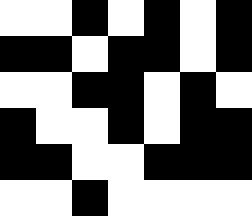[["white", "white", "black", "white", "black", "white", "black"], ["black", "black", "white", "black", "black", "white", "black"], ["white", "white", "black", "black", "white", "black", "white"], ["black", "white", "white", "black", "white", "black", "black"], ["black", "black", "white", "white", "black", "black", "black"], ["white", "white", "black", "white", "white", "white", "white"]]